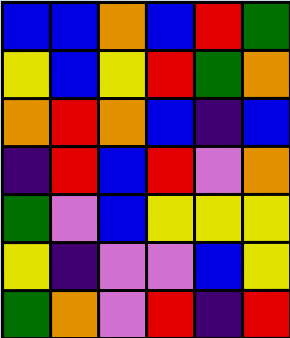[["blue", "blue", "orange", "blue", "red", "green"], ["yellow", "blue", "yellow", "red", "green", "orange"], ["orange", "red", "orange", "blue", "indigo", "blue"], ["indigo", "red", "blue", "red", "violet", "orange"], ["green", "violet", "blue", "yellow", "yellow", "yellow"], ["yellow", "indigo", "violet", "violet", "blue", "yellow"], ["green", "orange", "violet", "red", "indigo", "red"]]